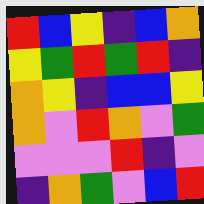[["red", "blue", "yellow", "indigo", "blue", "orange"], ["yellow", "green", "red", "green", "red", "indigo"], ["orange", "yellow", "indigo", "blue", "blue", "yellow"], ["orange", "violet", "red", "orange", "violet", "green"], ["violet", "violet", "violet", "red", "indigo", "violet"], ["indigo", "orange", "green", "violet", "blue", "red"]]